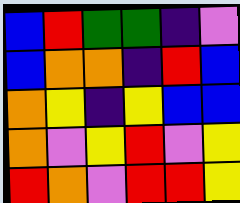[["blue", "red", "green", "green", "indigo", "violet"], ["blue", "orange", "orange", "indigo", "red", "blue"], ["orange", "yellow", "indigo", "yellow", "blue", "blue"], ["orange", "violet", "yellow", "red", "violet", "yellow"], ["red", "orange", "violet", "red", "red", "yellow"]]